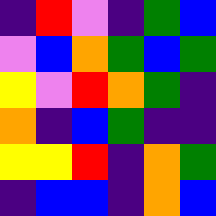[["indigo", "red", "violet", "indigo", "green", "blue"], ["violet", "blue", "orange", "green", "blue", "green"], ["yellow", "violet", "red", "orange", "green", "indigo"], ["orange", "indigo", "blue", "green", "indigo", "indigo"], ["yellow", "yellow", "red", "indigo", "orange", "green"], ["indigo", "blue", "blue", "indigo", "orange", "blue"]]